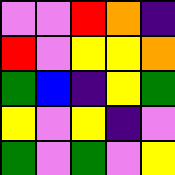[["violet", "violet", "red", "orange", "indigo"], ["red", "violet", "yellow", "yellow", "orange"], ["green", "blue", "indigo", "yellow", "green"], ["yellow", "violet", "yellow", "indigo", "violet"], ["green", "violet", "green", "violet", "yellow"]]